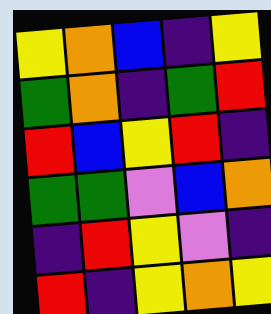[["yellow", "orange", "blue", "indigo", "yellow"], ["green", "orange", "indigo", "green", "red"], ["red", "blue", "yellow", "red", "indigo"], ["green", "green", "violet", "blue", "orange"], ["indigo", "red", "yellow", "violet", "indigo"], ["red", "indigo", "yellow", "orange", "yellow"]]